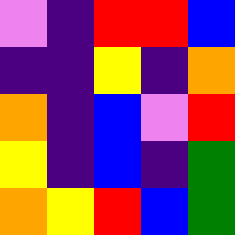[["violet", "indigo", "red", "red", "blue"], ["indigo", "indigo", "yellow", "indigo", "orange"], ["orange", "indigo", "blue", "violet", "red"], ["yellow", "indigo", "blue", "indigo", "green"], ["orange", "yellow", "red", "blue", "green"]]